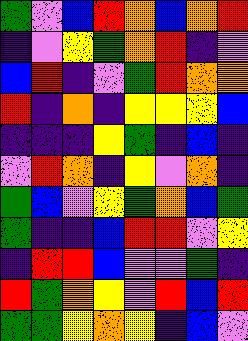[["green", "violet", "blue", "red", "orange", "blue", "orange", "red"], ["indigo", "violet", "yellow", "green", "orange", "red", "indigo", "violet"], ["blue", "red", "indigo", "violet", "green", "red", "orange", "orange"], ["red", "indigo", "orange", "indigo", "yellow", "yellow", "yellow", "blue"], ["indigo", "indigo", "indigo", "yellow", "green", "indigo", "blue", "indigo"], ["violet", "red", "orange", "indigo", "yellow", "violet", "orange", "indigo"], ["green", "blue", "violet", "yellow", "green", "orange", "blue", "green"], ["green", "indigo", "indigo", "blue", "red", "red", "violet", "yellow"], ["indigo", "red", "red", "blue", "violet", "violet", "green", "indigo"], ["red", "green", "orange", "yellow", "violet", "red", "blue", "red"], ["green", "green", "yellow", "orange", "yellow", "indigo", "blue", "violet"]]